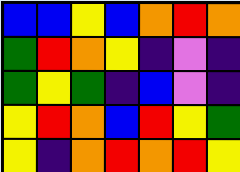[["blue", "blue", "yellow", "blue", "orange", "red", "orange"], ["green", "red", "orange", "yellow", "indigo", "violet", "indigo"], ["green", "yellow", "green", "indigo", "blue", "violet", "indigo"], ["yellow", "red", "orange", "blue", "red", "yellow", "green"], ["yellow", "indigo", "orange", "red", "orange", "red", "yellow"]]